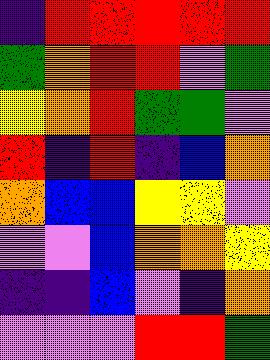[["indigo", "red", "red", "red", "red", "red"], ["green", "orange", "red", "red", "violet", "green"], ["yellow", "orange", "red", "green", "green", "violet"], ["red", "indigo", "red", "indigo", "blue", "orange"], ["orange", "blue", "blue", "yellow", "yellow", "violet"], ["violet", "violet", "blue", "orange", "orange", "yellow"], ["indigo", "indigo", "blue", "violet", "indigo", "orange"], ["violet", "violet", "violet", "red", "red", "green"]]